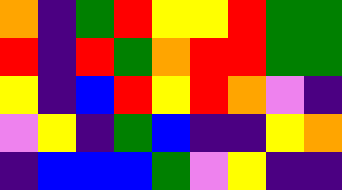[["orange", "indigo", "green", "red", "yellow", "yellow", "red", "green", "green"], ["red", "indigo", "red", "green", "orange", "red", "red", "green", "green"], ["yellow", "indigo", "blue", "red", "yellow", "red", "orange", "violet", "indigo"], ["violet", "yellow", "indigo", "green", "blue", "indigo", "indigo", "yellow", "orange"], ["indigo", "blue", "blue", "blue", "green", "violet", "yellow", "indigo", "indigo"]]